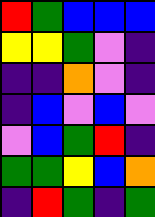[["red", "green", "blue", "blue", "blue"], ["yellow", "yellow", "green", "violet", "indigo"], ["indigo", "indigo", "orange", "violet", "indigo"], ["indigo", "blue", "violet", "blue", "violet"], ["violet", "blue", "green", "red", "indigo"], ["green", "green", "yellow", "blue", "orange"], ["indigo", "red", "green", "indigo", "green"]]